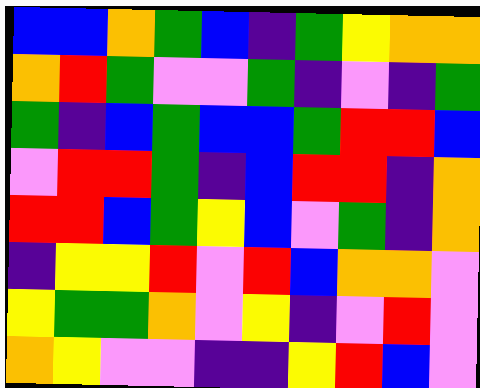[["blue", "blue", "orange", "green", "blue", "indigo", "green", "yellow", "orange", "orange"], ["orange", "red", "green", "violet", "violet", "green", "indigo", "violet", "indigo", "green"], ["green", "indigo", "blue", "green", "blue", "blue", "green", "red", "red", "blue"], ["violet", "red", "red", "green", "indigo", "blue", "red", "red", "indigo", "orange"], ["red", "red", "blue", "green", "yellow", "blue", "violet", "green", "indigo", "orange"], ["indigo", "yellow", "yellow", "red", "violet", "red", "blue", "orange", "orange", "violet"], ["yellow", "green", "green", "orange", "violet", "yellow", "indigo", "violet", "red", "violet"], ["orange", "yellow", "violet", "violet", "indigo", "indigo", "yellow", "red", "blue", "violet"]]